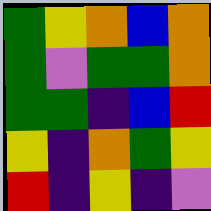[["green", "yellow", "orange", "blue", "orange"], ["green", "violet", "green", "green", "orange"], ["green", "green", "indigo", "blue", "red"], ["yellow", "indigo", "orange", "green", "yellow"], ["red", "indigo", "yellow", "indigo", "violet"]]